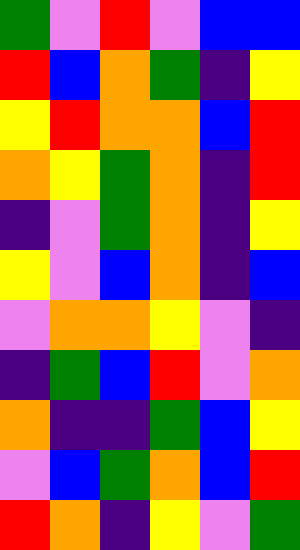[["green", "violet", "red", "violet", "blue", "blue"], ["red", "blue", "orange", "green", "indigo", "yellow"], ["yellow", "red", "orange", "orange", "blue", "red"], ["orange", "yellow", "green", "orange", "indigo", "red"], ["indigo", "violet", "green", "orange", "indigo", "yellow"], ["yellow", "violet", "blue", "orange", "indigo", "blue"], ["violet", "orange", "orange", "yellow", "violet", "indigo"], ["indigo", "green", "blue", "red", "violet", "orange"], ["orange", "indigo", "indigo", "green", "blue", "yellow"], ["violet", "blue", "green", "orange", "blue", "red"], ["red", "orange", "indigo", "yellow", "violet", "green"]]